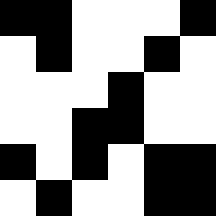[["black", "black", "white", "white", "white", "black"], ["white", "black", "white", "white", "black", "white"], ["white", "white", "white", "black", "white", "white"], ["white", "white", "black", "black", "white", "white"], ["black", "white", "black", "white", "black", "black"], ["white", "black", "white", "white", "black", "black"]]